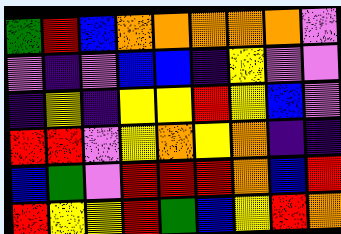[["green", "red", "blue", "orange", "orange", "orange", "orange", "orange", "violet"], ["violet", "indigo", "violet", "blue", "blue", "indigo", "yellow", "violet", "violet"], ["indigo", "yellow", "indigo", "yellow", "yellow", "red", "yellow", "blue", "violet"], ["red", "red", "violet", "yellow", "orange", "yellow", "orange", "indigo", "indigo"], ["blue", "green", "violet", "red", "red", "red", "orange", "blue", "red"], ["red", "yellow", "yellow", "red", "green", "blue", "yellow", "red", "orange"]]